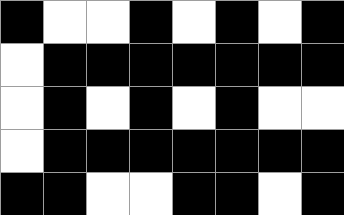[["black", "white", "white", "black", "white", "black", "white", "black"], ["white", "black", "black", "black", "black", "black", "black", "black"], ["white", "black", "white", "black", "white", "black", "white", "white"], ["white", "black", "black", "black", "black", "black", "black", "black"], ["black", "black", "white", "white", "black", "black", "white", "black"]]